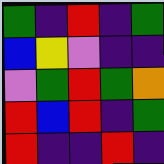[["green", "indigo", "red", "indigo", "green"], ["blue", "yellow", "violet", "indigo", "indigo"], ["violet", "green", "red", "green", "orange"], ["red", "blue", "red", "indigo", "green"], ["red", "indigo", "indigo", "red", "indigo"]]